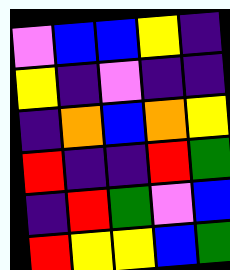[["violet", "blue", "blue", "yellow", "indigo"], ["yellow", "indigo", "violet", "indigo", "indigo"], ["indigo", "orange", "blue", "orange", "yellow"], ["red", "indigo", "indigo", "red", "green"], ["indigo", "red", "green", "violet", "blue"], ["red", "yellow", "yellow", "blue", "green"]]